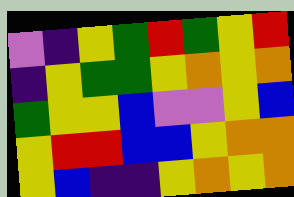[["violet", "indigo", "yellow", "green", "red", "green", "yellow", "red"], ["indigo", "yellow", "green", "green", "yellow", "orange", "yellow", "orange"], ["green", "yellow", "yellow", "blue", "violet", "violet", "yellow", "blue"], ["yellow", "red", "red", "blue", "blue", "yellow", "orange", "orange"], ["yellow", "blue", "indigo", "indigo", "yellow", "orange", "yellow", "orange"]]